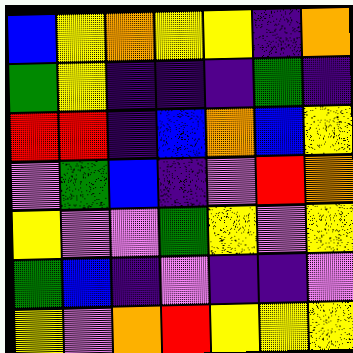[["blue", "yellow", "orange", "yellow", "yellow", "indigo", "orange"], ["green", "yellow", "indigo", "indigo", "indigo", "green", "indigo"], ["red", "red", "indigo", "blue", "orange", "blue", "yellow"], ["violet", "green", "blue", "indigo", "violet", "red", "orange"], ["yellow", "violet", "violet", "green", "yellow", "violet", "yellow"], ["green", "blue", "indigo", "violet", "indigo", "indigo", "violet"], ["yellow", "violet", "orange", "red", "yellow", "yellow", "yellow"]]